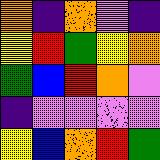[["orange", "indigo", "orange", "violet", "indigo"], ["yellow", "red", "green", "yellow", "orange"], ["green", "blue", "red", "orange", "violet"], ["indigo", "violet", "violet", "violet", "violet"], ["yellow", "blue", "orange", "red", "green"]]